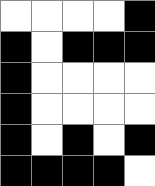[["white", "white", "white", "white", "black"], ["black", "white", "black", "black", "black"], ["black", "white", "white", "white", "white"], ["black", "white", "white", "white", "white"], ["black", "white", "black", "white", "black"], ["black", "black", "black", "black", "white"]]